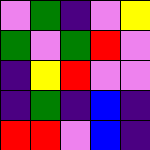[["violet", "green", "indigo", "violet", "yellow"], ["green", "violet", "green", "red", "violet"], ["indigo", "yellow", "red", "violet", "violet"], ["indigo", "green", "indigo", "blue", "indigo"], ["red", "red", "violet", "blue", "indigo"]]